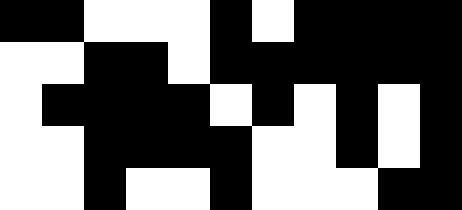[["black", "black", "white", "white", "white", "black", "white", "black", "black", "black", "black"], ["white", "white", "black", "black", "white", "black", "black", "black", "black", "black", "black"], ["white", "black", "black", "black", "black", "white", "black", "white", "black", "white", "black"], ["white", "white", "black", "black", "black", "black", "white", "white", "black", "white", "black"], ["white", "white", "black", "white", "white", "black", "white", "white", "white", "black", "black"]]